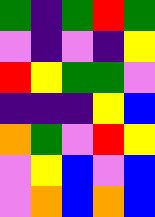[["green", "indigo", "green", "red", "green"], ["violet", "indigo", "violet", "indigo", "yellow"], ["red", "yellow", "green", "green", "violet"], ["indigo", "indigo", "indigo", "yellow", "blue"], ["orange", "green", "violet", "red", "yellow"], ["violet", "yellow", "blue", "violet", "blue"], ["violet", "orange", "blue", "orange", "blue"]]